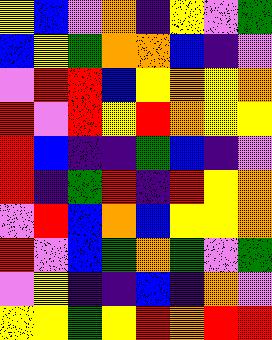[["yellow", "blue", "violet", "orange", "indigo", "yellow", "violet", "green"], ["blue", "yellow", "green", "orange", "orange", "blue", "indigo", "violet"], ["violet", "red", "red", "blue", "yellow", "orange", "yellow", "orange"], ["red", "violet", "red", "yellow", "red", "orange", "yellow", "yellow"], ["red", "blue", "indigo", "indigo", "green", "blue", "indigo", "violet"], ["red", "indigo", "green", "red", "indigo", "red", "yellow", "orange"], ["violet", "red", "blue", "orange", "blue", "yellow", "yellow", "orange"], ["red", "violet", "blue", "green", "orange", "green", "violet", "green"], ["violet", "yellow", "indigo", "indigo", "blue", "indigo", "orange", "violet"], ["yellow", "yellow", "green", "yellow", "red", "orange", "red", "red"]]